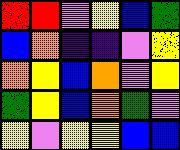[["red", "red", "violet", "yellow", "blue", "green"], ["blue", "orange", "indigo", "indigo", "violet", "yellow"], ["orange", "yellow", "blue", "orange", "violet", "yellow"], ["green", "yellow", "blue", "orange", "green", "violet"], ["yellow", "violet", "yellow", "yellow", "blue", "blue"]]